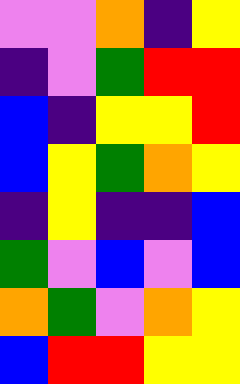[["violet", "violet", "orange", "indigo", "yellow"], ["indigo", "violet", "green", "red", "red"], ["blue", "indigo", "yellow", "yellow", "red"], ["blue", "yellow", "green", "orange", "yellow"], ["indigo", "yellow", "indigo", "indigo", "blue"], ["green", "violet", "blue", "violet", "blue"], ["orange", "green", "violet", "orange", "yellow"], ["blue", "red", "red", "yellow", "yellow"]]